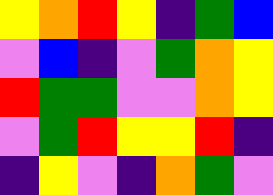[["yellow", "orange", "red", "yellow", "indigo", "green", "blue"], ["violet", "blue", "indigo", "violet", "green", "orange", "yellow"], ["red", "green", "green", "violet", "violet", "orange", "yellow"], ["violet", "green", "red", "yellow", "yellow", "red", "indigo"], ["indigo", "yellow", "violet", "indigo", "orange", "green", "violet"]]